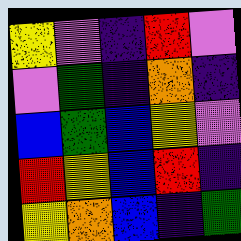[["yellow", "violet", "indigo", "red", "violet"], ["violet", "green", "indigo", "orange", "indigo"], ["blue", "green", "blue", "yellow", "violet"], ["red", "yellow", "blue", "red", "indigo"], ["yellow", "orange", "blue", "indigo", "green"]]